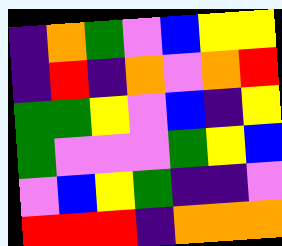[["indigo", "orange", "green", "violet", "blue", "yellow", "yellow"], ["indigo", "red", "indigo", "orange", "violet", "orange", "red"], ["green", "green", "yellow", "violet", "blue", "indigo", "yellow"], ["green", "violet", "violet", "violet", "green", "yellow", "blue"], ["violet", "blue", "yellow", "green", "indigo", "indigo", "violet"], ["red", "red", "red", "indigo", "orange", "orange", "orange"]]